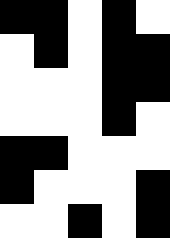[["black", "black", "white", "black", "white"], ["white", "black", "white", "black", "black"], ["white", "white", "white", "black", "black"], ["white", "white", "white", "black", "white"], ["black", "black", "white", "white", "white"], ["black", "white", "white", "white", "black"], ["white", "white", "black", "white", "black"]]